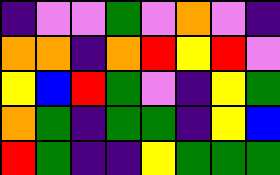[["indigo", "violet", "violet", "green", "violet", "orange", "violet", "indigo"], ["orange", "orange", "indigo", "orange", "red", "yellow", "red", "violet"], ["yellow", "blue", "red", "green", "violet", "indigo", "yellow", "green"], ["orange", "green", "indigo", "green", "green", "indigo", "yellow", "blue"], ["red", "green", "indigo", "indigo", "yellow", "green", "green", "green"]]